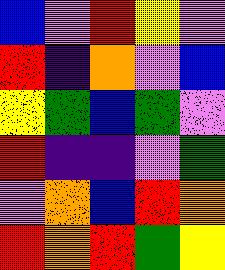[["blue", "violet", "red", "yellow", "violet"], ["red", "indigo", "orange", "violet", "blue"], ["yellow", "green", "blue", "green", "violet"], ["red", "indigo", "indigo", "violet", "green"], ["violet", "orange", "blue", "red", "orange"], ["red", "orange", "red", "green", "yellow"]]